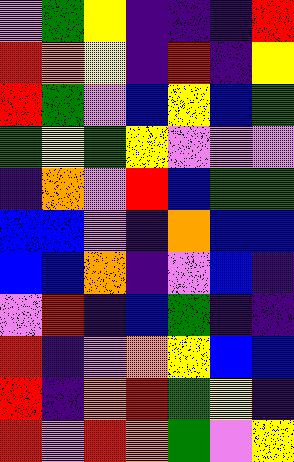[["violet", "green", "yellow", "indigo", "indigo", "indigo", "red"], ["red", "orange", "yellow", "indigo", "red", "indigo", "yellow"], ["red", "green", "violet", "blue", "yellow", "blue", "green"], ["green", "yellow", "green", "yellow", "violet", "violet", "violet"], ["indigo", "orange", "violet", "red", "blue", "green", "green"], ["blue", "blue", "violet", "indigo", "orange", "blue", "blue"], ["blue", "blue", "orange", "indigo", "violet", "blue", "indigo"], ["violet", "red", "indigo", "blue", "green", "indigo", "indigo"], ["red", "indigo", "violet", "orange", "yellow", "blue", "blue"], ["red", "indigo", "orange", "red", "green", "yellow", "indigo"], ["red", "violet", "red", "orange", "green", "violet", "yellow"]]